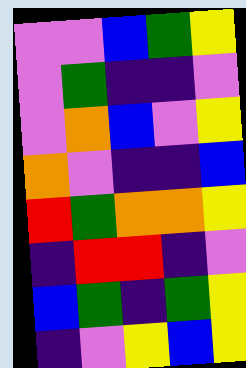[["violet", "violet", "blue", "green", "yellow"], ["violet", "green", "indigo", "indigo", "violet"], ["violet", "orange", "blue", "violet", "yellow"], ["orange", "violet", "indigo", "indigo", "blue"], ["red", "green", "orange", "orange", "yellow"], ["indigo", "red", "red", "indigo", "violet"], ["blue", "green", "indigo", "green", "yellow"], ["indigo", "violet", "yellow", "blue", "yellow"]]